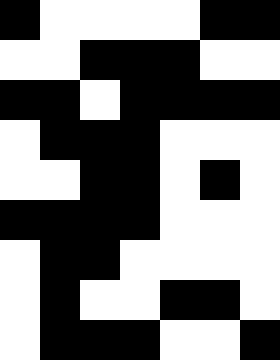[["black", "white", "white", "white", "white", "black", "black"], ["white", "white", "black", "black", "black", "white", "white"], ["black", "black", "white", "black", "black", "black", "black"], ["white", "black", "black", "black", "white", "white", "white"], ["white", "white", "black", "black", "white", "black", "white"], ["black", "black", "black", "black", "white", "white", "white"], ["white", "black", "black", "white", "white", "white", "white"], ["white", "black", "white", "white", "black", "black", "white"], ["white", "black", "black", "black", "white", "white", "black"]]